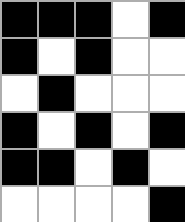[["black", "black", "black", "white", "black"], ["black", "white", "black", "white", "white"], ["white", "black", "white", "white", "white"], ["black", "white", "black", "white", "black"], ["black", "black", "white", "black", "white"], ["white", "white", "white", "white", "black"]]